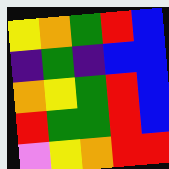[["yellow", "orange", "green", "red", "blue"], ["indigo", "green", "indigo", "blue", "blue"], ["orange", "yellow", "green", "red", "blue"], ["red", "green", "green", "red", "blue"], ["violet", "yellow", "orange", "red", "red"]]